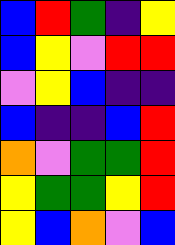[["blue", "red", "green", "indigo", "yellow"], ["blue", "yellow", "violet", "red", "red"], ["violet", "yellow", "blue", "indigo", "indigo"], ["blue", "indigo", "indigo", "blue", "red"], ["orange", "violet", "green", "green", "red"], ["yellow", "green", "green", "yellow", "red"], ["yellow", "blue", "orange", "violet", "blue"]]